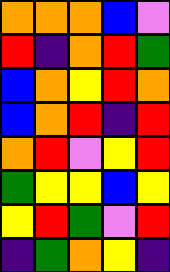[["orange", "orange", "orange", "blue", "violet"], ["red", "indigo", "orange", "red", "green"], ["blue", "orange", "yellow", "red", "orange"], ["blue", "orange", "red", "indigo", "red"], ["orange", "red", "violet", "yellow", "red"], ["green", "yellow", "yellow", "blue", "yellow"], ["yellow", "red", "green", "violet", "red"], ["indigo", "green", "orange", "yellow", "indigo"]]